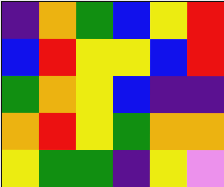[["indigo", "orange", "green", "blue", "yellow", "red"], ["blue", "red", "yellow", "yellow", "blue", "red"], ["green", "orange", "yellow", "blue", "indigo", "indigo"], ["orange", "red", "yellow", "green", "orange", "orange"], ["yellow", "green", "green", "indigo", "yellow", "violet"]]